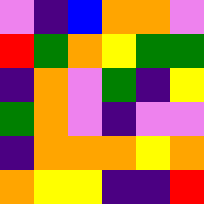[["violet", "indigo", "blue", "orange", "orange", "violet"], ["red", "green", "orange", "yellow", "green", "green"], ["indigo", "orange", "violet", "green", "indigo", "yellow"], ["green", "orange", "violet", "indigo", "violet", "violet"], ["indigo", "orange", "orange", "orange", "yellow", "orange"], ["orange", "yellow", "yellow", "indigo", "indigo", "red"]]